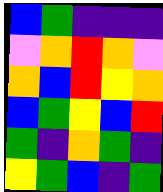[["blue", "green", "indigo", "indigo", "indigo"], ["violet", "orange", "red", "orange", "violet"], ["orange", "blue", "red", "yellow", "orange"], ["blue", "green", "yellow", "blue", "red"], ["green", "indigo", "orange", "green", "indigo"], ["yellow", "green", "blue", "indigo", "green"]]